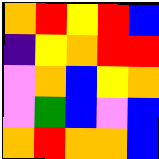[["orange", "red", "yellow", "red", "blue"], ["indigo", "yellow", "orange", "red", "red"], ["violet", "orange", "blue", "yellow", "orange"], ["violet", "green", "blue", "violet", "blue"], ["orange", "red", "orange", "orange", "blue"]]